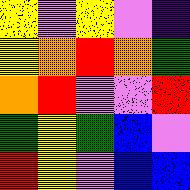[["yellow", "violet", "yellow", "violet", "indigo"], ["yellow", "orange", "red", "orange", "green"], ["orange", "red", "violet", "violet", "red"], ["green", "yellow", "green", "blue", "violet"], ["red", "yellow", "violet", "blue", "blue"]]